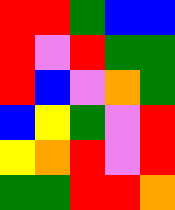[["red", "red", "green", "blue", "blue"], ["red", "violet", "red", "green", "green"], ["red", "blue", "violet", "orange", "green"], ["blue", "yellow", "green", "violet", "red"], ["yellow", "orange", "red", "violet", "red"], ["green", "green", "red", "red", "orange"]]